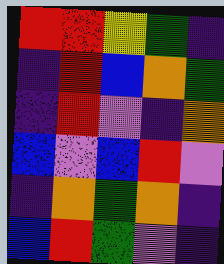[["red", "red", "yellow", "green", "indigo"], ["indigo", "red", "blue", "orange", "green"], ["indigo", "red", "violet", "indigo", "orange"], ["blue", "violet", "blue", "red", "violet"], ["indigo", "orange", "green", "orange", "indigo"], ["blue", "red", "green", "violet", "indigo"]]